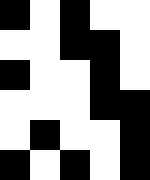[["black", "white", "black", "white", "white"], ["white", "white", "black", "black", "white"], ["black", "white", "white", "black", "white"], ["white", "white", "white", "black", "black"], ["white", "black", "white", "white", "black"], ["black", "white", "black", "white", "black"]]